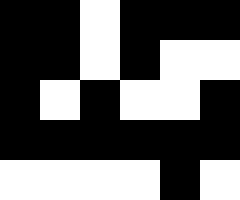[["black", "black", "white", "black", "black", "black"], ["black", "black", "white", "black", "white", "white"], ["black", "white", "black", "white", "white", "black"], ["black", "black", "black", "black", "black", "black"], ["white", "white", "white", "white", "black", "white"]]